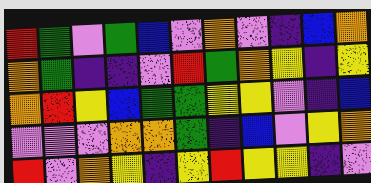[["red", "green", "violet", "green", "blue", "violet", "orange", "violet", "indigo", "blue", "orange"], ["orange", "green", "indigo", "indigo", "violet", "red", "green", "orange", "yellow", "indigo", "yellow"], ["orange", "red", "yellow", "blue", "green", "green", "yellow", "yellow", "violet", "indigo", "blue"], ["violet", "violet", "violet", "orange", "orange", "green", "indigo", "blue", "violet", "yellow", "orange"], ["red", "violet", "orange", "yellow", "indigo", "yellow", "red", "yellow", "yellow", "indigo", "violet"]]